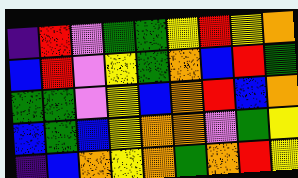[["indigo", "red", "violet", "green", "green", "yellow", "red", "yellow", "orange"], ["blue", "red", "violet", "yellow", "green", "orange", "blue", "red", "green"], ["green", "green", "violet", "yellow", "blue", "orange", "red", "blue", "orange"], ["blue", "green", "blue", "yellow", "orange", "orange", "violet", "green", "yellow"], ["indigo", "blue", "orange", "yellow", "orange", "green", "orange", "red", "yellow"]]